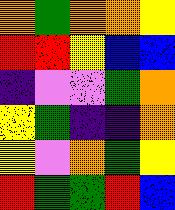[["orange", "green", "orange", "orange", "yellow"], ["red", "red", "yellow", "blue", "blue"], ["indigo", "violet", "violet", "green", "orange"], ["yellow", "green", "indigo", "indigo", "orange"], ["yellow", "violet", "orange", "green", "yellow"], ["red", "green", "green", "red", "blue"]]